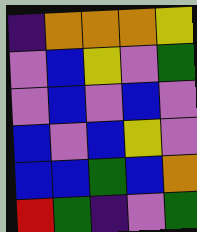[["indigo", "orange", "orange", "orange", "yellow"], ["violet", "blue", "yellow", "violet", "green"], ["violet", "blue", "violet", "blue", "violet"], ["blue", "violet", "blue", "yellow", "violet"], ["blue", "blue", "green", "blue", "orange"], ["red", "green", "indigo", "violet", "green"]]